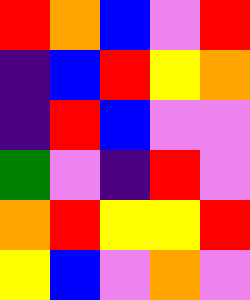[["red", "orange", "blue", "violet", "red"], ["indigo", "blue", "red", "yellow", "orange"], ["indigo", "red", "blue", "violet", "violet"], ["green", "violet", "indigo", "red", "violet"], ["orange", "red", "yellow", "yellow", "red"], ["yellow", "blue", "violet", "orange", "violet"]]